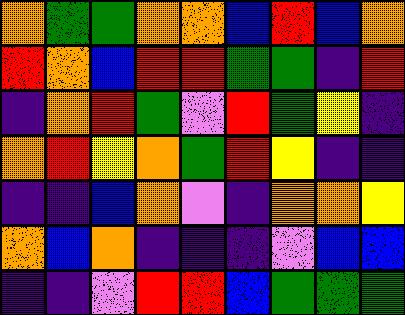[["orange", "green", "green", "orange", "orange", "blue", "red", "blue", "orange"], ["red", "orange", "blue", "red", "red", "green", "green", "indigo", "red"], ["indigo", "orange", "red", "green", "violet", "red", "green", "yellow", "indigo"], ["orange", "red", "yellow", "orange", "green", "red", "yellow", "indigo", "indigo"], ["indigo", "indigo", "blue", "orange", "violet", "indigo", "orange", "orange", "yellow"], ["orange", "blue", "orange", "indigo", "indigo", "indigo", "violet", "blue", "blue"], ["indigo", "indigo", "violet", "red", "red", "blue", "green", "green", "green"]]